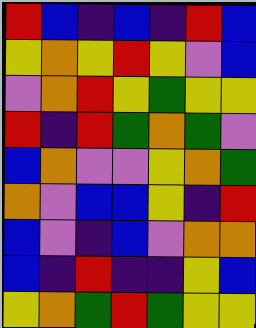[["red", "blue", "indigo", "blue", "indigo", "red", "blue"], ["yellow", "orange", "yellow", "red", "yellow", "violet", "blue"], ["violet", "orange", "red", "yellow", "green", "yellow", "yellow"], ["red", "indigo", "red", "green", "orange", "green", "violet"], ["blue", "orange", "violet", "violet", "yellow", "orange", "green"], ["orange", "violet", "blue", "blue", "yellow", "indigo", "red"], ["blue", "violet", "indigo", "blue", "violet", "orange", "orange"], ["blue", "indigo", "red", "indigo", "indigo", "yellow", "blue"], ["yellow", "orange", "green", "red", "green", "yellow", "yellow"]]